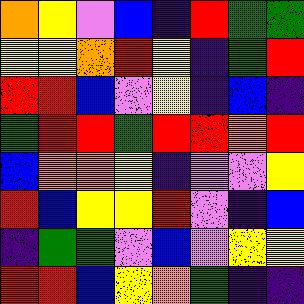[["orange", "yellow", "violet", "blue", "indigo", "red", "green", "green"], ["yellow", "yellow", "orange", "red", "yellow", "indigo", "green", "red"], ["red", "red", "blue", "violet", "yellow", "indigo", "blue", "indigo"], ["green", "red", "red", "green", "red", "red", "orange", "red"], ["blue", "orange", "orange", "yellow", "indigo", "violet", "violet", "yellow"], ["red", "blue", "yellow", "yellow", "red", "violet", "indigo", "blue"], ["indigo", "green", "green", "violet", "blue", "violet", "yellow", "yellow"], ["red", "red", "blue", "yellow", "orange", "green", "indigo", "indigo"]]